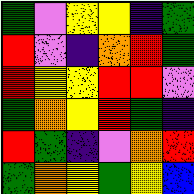[["green", "violet", "yellow", "yellow", "indigo", "green"], ["red", "violet", "indigo", "orange", "red", "green"], ["red", "yellow", "yellow", "red", "red", "violet"], ["green", "orange", "yellow", "red", "green", "indigo"], ["red", "green", "indigo", "violet", "orange", "red"], ["green", "orange", "yellow", "green", "yellow", "blue"]]